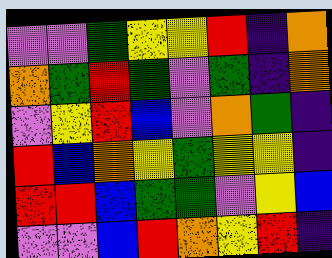[["violet", "violet", "green", "yellow", "yellow", "red", "indigo", "orange"], ["orange", "green", "red", "green", "violet", "green", "indigo", "orange"], ["violet", "yellow", "red", "blue", "violet", "orange", "green", "indigo"], ["red", "blue", "orange", "yellow", "green", "yellow", "yellow", "indigo"], ["red", "red", "blue", "green", "green", "violet", "yellow", "blue"], ["violet", "violet", "blue", "red", "orange", "yellow", "red", "indigo"]]